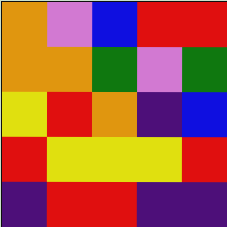[["orange", "violet", "blue", "red", "red"], ["orange", "orange", "green", "violet", "green"], ["yellow", "red", "orange", "indigo", "blue"], ["red", "yellow", "yellow", "yellow", "red"], ["indigo", "red", "red", "indigo", "indigo"]]